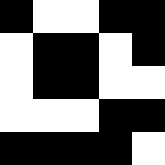[["black", "white", "white", "black", "black"], ["white", "black", "black", "white", "black"], ["white", "black", "black", "white", "white"], ["white", "white", "white", "black", "black"], ["black", "black", "black", "black", "white"]]